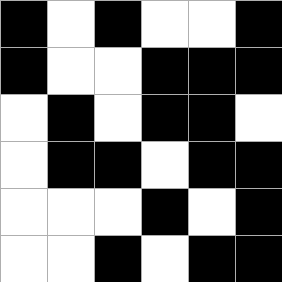[["black", "white", "black", "white", "white", "black"], ["black", "white", "white", "black", "black", "black"], ["white", "black", "white", "black", "black", "white"], ["white", "black", "black", "white", "black", "black"], ["white", "white", "white", "black", "white", "black"], ["white", "white", "black", "white", "black", "black"]]